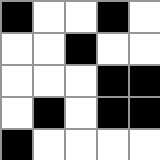[["black", "white", "white", "black", "white"], ["white", "white", "black", "white", "white"], ["white", "white", "white", "black", "black"], ["white", "black", "white", "black", "black"], ["black", "white", "white", "white", "white"]]